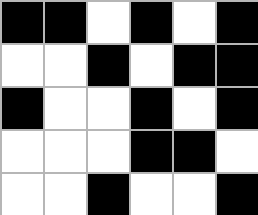[["black", "black", "white", "black", "white", "black"], ["white", "white", "black", "white", "black", "black"], ["black", "white", "white", "black", "white", "black"], ["white", "white", "white", "black", "black", "white"], ["white", "white", "black", "white", "white", "black"]]